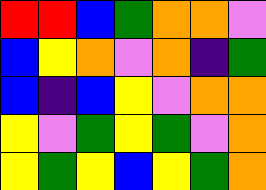[["red", "red", "blue", "green", "orange", "orange", "violet"], ["blue", "yellow", "orange", "violet", "orange", "indigo", "green"], ["blue", "indigo", "blue", "yellow", "violet", "orange", "orange"], ["yellow", "violet", "green", "yellow", "green", "violet", "orange"], ["yellow", "green", "yellow", "blue", "yellow", "green", "orange"]]